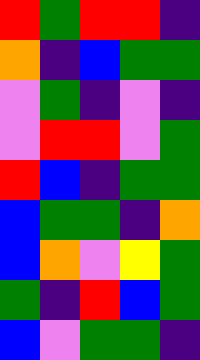[["red", "green", "red", "red", "indigo"], ["orange", "indigo", "blue", "green", "green"], ["violet", "green", "indigo", "violet", "indigo"], ["violet", "red", "red", "violet", "green"], ["red", "blue", "indigo", "green", "green"], ["blue", "green", "green", "indigo", "orange"], ["blue", "orange", "violet", "yellow", "green"], ["green", "indigo", "red", "blue", "green"], ["blue", "violet", "green", "green", "indigo"]]